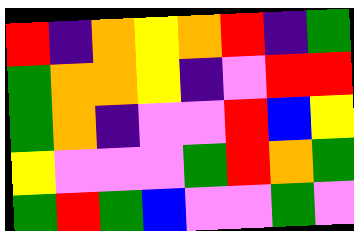[["red", "indigo", "orange", "yellow", "orange", "red", "indigo", "green"], ["green", "orange", "orange", "yellow", "indigo", "violet", "red", "red"], ["green", "orange", "indigo", "violet", "violet", "red", "blue", "yellow"], ["yellow", "violet", "violet", "violet", "green", "red", "orange", "green"], ["green", "red", "green", "blue", "violet", "violet", "green", "violet"]]